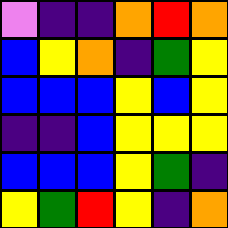[["violet", "indigo", "indigo", "orange", "red", "orange"], ["blue", "yellow", "orange", "indigo", "green", "yellow"], ["blue", "blue", "blue", "yellow", "blue", "yellow"], ["indigo", "indigo", "blue", "yellow", "yellow", "yellow"], ["blue", "blue", "blue", "yellow", "green", "indigo"], ["yellow", "green", "red", "yellow", "indigo", "orange"]]